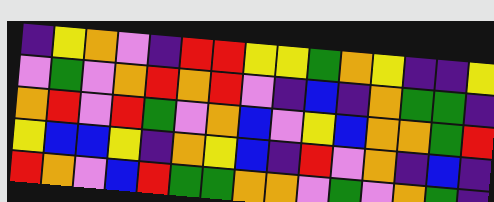[["indigo", "yellow", "orange", "violet", "indigo", "red", "red", "yellow", "yellow", "green", "orange", "yellow", "indigo", "indigo", "yellow"], ["violet", "green", "violet", "orange", "red", "orange", "red", "violet", "indigo", "blue", "indigo", "orange", "green", "green", "indigo"], ["orange", "red", "violet", "red", "green", "violet", "orange", "blue", "violet", "yellow", "blue", "orange", "orange", "green", "red"], ["yellow", "blue", "blue", "yellow", "indigo", "orange", "yellow", "blue", "indigo", "red", "violet", "orange", "indigo", "blue", "indigo"], ["red", "orange", "violet", "blue", "red", "green", "green", "orange", "orange", "violet", "green", "violet", "orange", "green", "indigo"]]